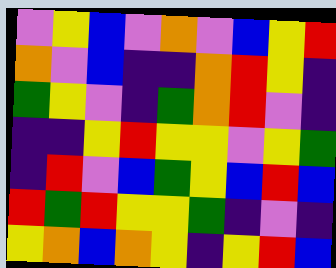[["violet", "yellow", "blue", "violet", "orange", "violet", "blue", "yellow", "red"], ["orange", "violet", "blue", "indigo", "indigo", "orange", "red", "yellow", "indigo"], ["green", "yellow", "violet", "indigo", "green", "orange", "red", "violet", "indigo"], ["indigo", "indigo", "yellow", "red", "yellow", "yellow", "violet", "yellow", "green"], ["indigo", "red", "violet", "blue", "green", "yellow", "blue", "red", "blue"], ["red", "green", "red", "yellow", "yellow", "green", "indigo", "violet", "indigo"], ["yellow", "orange", "blue", "orange", "yellow", "indigo", "yellow", "red", "blue"]]